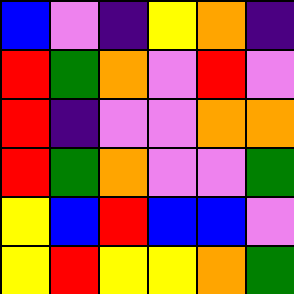[["blue", "violet", "indigo", "yellow", "orange", "indigo"], ["red", "green", "orange", "violet", "red", "violet"], ["red", "indigo", "violet", "violet", "orange", "orange"], ["red", "green", "orange", "violet", "violet", "green"], ["yellow", "blue", "red", "blue", "blue", "violet"], ["yellow", "red", "yellow", "yellow", "orange", "green"]]